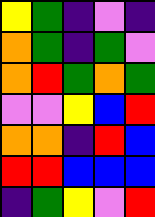[["yellow", "green", "indigo", "violet", "indigo"], ["orange", "green", "indigo", "green", "violet"], ["orange", "red", "green", "orange", "green"], ["violet", "violet", "yellow", "blue", "red"], ["orange", "orange", "indigo", "red", "blue"], ["red", "red", "blue", "blue", "blue"], ["indigo", "green", "yellow", "violet", "red"]]